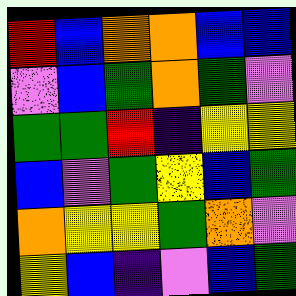[["red", "blue", "orange", "orange", "blue", "blue"], ["violet", "blue", "green", "orange", "green", "violet"], ["green", "green", "red", "indigo", "yellow", "yellow"], ["blue", "violet", "green", "yellow", "blue", "green"], ["orange", "yellow", "yellow", "green", "orange", "violet"], ["yellow", "blue", "indigo", "violet", "blue", "green"]]